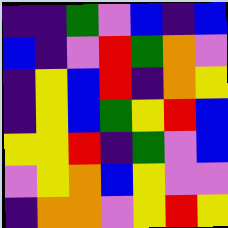[["indigo", "indigo", "green", "violet", "blue", "indigo", "blue"], ["blue", "indigo", "violet", "red", "green", "orange", "violet"], ["indigo", "yellow", "blue", "red", "indigo", "orange", "yellow"], ["indigo", "yellow", "blue", "green", "yellow", "red", "blue"], ["yellow", "yellow", "red", "indigo", "green", "violet", "blue"], ["violet", "yellow", "orange", "blue", "yellow", "violet", "violet"], ["indigo", "orange", "orange", "violet", "yellow", "red", "yellow"]]